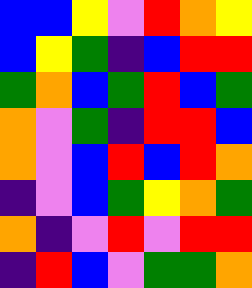[["blue", "blue", "yellow", "violet", "red", "orange", "yellow"], ["blue", "yellow", "green", "indigo", "blue", "red", "red"], ["green", "orange", "blue", "green", "red", "blue", "green"], ["orange", "violet", "green", "indigo", "red", "red", "blue"], ["orange", "violet", "blue", "red", "blue", "red", "orange"], ["indigo", "violet", "blue", "green", "yellow", "orange", "green"], ["orange", "indigo", "violet", "red", "violet", "red", "red"], ["indigo", "red", "blue", "violet", "green", "green", "orange"]]